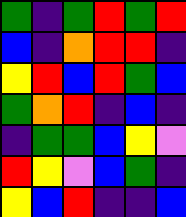[["green", "indigo", "green", "red", "green", "red"], ["blue", "indigo", "orange", "red", "red", "indigo"], ["yellow", "red", "blue", "red", "green", "blue"], ["green", "orange", "red", "indigo", "blue", "indigo"], ["indigo", "green", "green", "blue", "yellow", "violet"], ["red", "yellow", "violet", "blue", "green", "indigo"], ["yellow", "blue", "red", "indigo", "indigo", "blue"]]